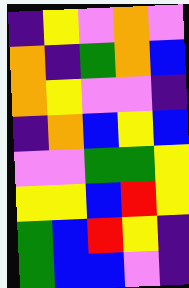[["indigo", "yellow", "violet", "orange", "violet"], ["orange", "indigo", "green", "orange", "blue"], ["orange", "yellow", "violet", "violet", "indigo"], ["indigo", "orange", "blue", "yellow", "blue"], ["violet", "violet", "green", "green", "yellow"], ["yellow", "yellow", "blue", "red", "yellow"], ["green", "blue", "red", "yellow", "indigo"], ["green", "blue", "blue", "violet", "indigo"]]